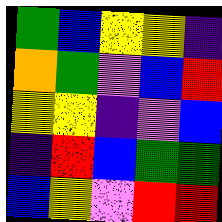[["green", "blue", "yellow", "yellow", "indigo"], ["orange", "green", "violet", "blue", "red"], ["yellow", "yellow", "indigo", "violet", "blue"], ["indigo", "red", "blue", "green", "green"], ["blue", "yellow", "violet", "red", "red"]]